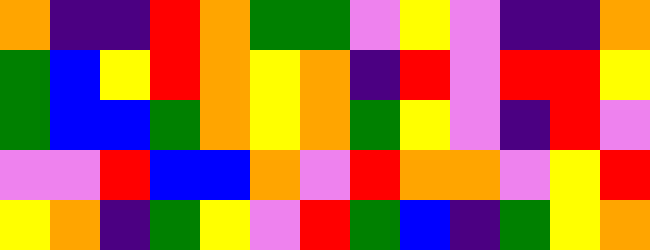[["orange", "indigo", "indigo", "red", "orange", "green", "green", "violet", "yellow", "violet", "indigo", "indigo", "orange"], ["green", "blue", "yellow", "red", "orange", "yellow", "orange", "indigo", "red", "violet", "red", "red", "yellow"], ["green", "blue", "blue", "green", "orange", "yellow", "orange", "green", "yellow", "violet", "indigo", "red", "violet"], ["violet", "violet", "red", "blue", "blue", "orange", "violet", "red", "orange", "orange", "violet", "yellow", "red"], ["yellow", "orange", "indigo", "green", "yellow", "violet", "red", "green", "blue", "indigo", "green", "yellow", "orange"]]